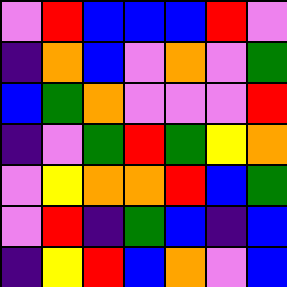[["violet", "red", "blue", "blue", "blue", "red", "violet"], ["indigo", "orange", "blue", "violet", "orange", "violet", "green"], ["blue", "green", "orange", "violet", "violet", "violet", "red"], ["indigo", "violet", "green", "red", "green", "yellow", "orange"], ["violet", "yellow", "orange", "orange", "red", "blue", "green"], ["violet", "red", "indigo", "green", "blue", "indigo", "blue"], ["indigo", "yellow", "red", "blue", "orange", "violet", "blue"]]